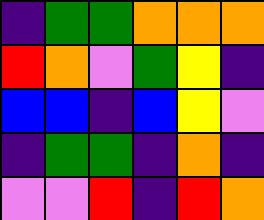[["indigo", "green", "green", "orange", "orange", "orange"], ["red", "orange", "violet", "green", "yellow", "indigo"], ["blue", "blue", "indigo", "blue", "yellow", "violet"], ["indigo", "green", "green", "indigo", "orange", "indigo"], ["violet", "violet", "red", "indigo", "red", "orange"]]